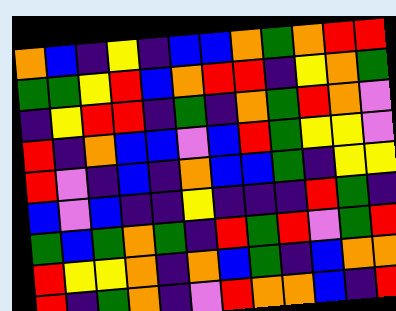[["orange", "blue", "indigo", "yellow", "indigo", "blue", "blue", "orange", "green", "orange", "red", "red"], ["green", "green", "yellow", "red", "blue", "orange", "red", "red", "indigo", "yellow", "orange", "green"], ["indigo", "yellow", "red", "red", "indigo", "green", "indigo", "orange", "green", "red", "orange", "violet"], ["red", "indigo", "orange", "blue", "blue", "violet", "blue", "red", "green", "yellow", "yellow", "violet"], ["red", "violet", "indigo", "blue", "indigo", "orange", "blue", "blue", "green", "indigo", "yellow", "yellow"], ["blue", "violet", "blue", "indigo", "indigo", "yellow", "indigo", "indigo", "indigo", "red", "green", "indigo"], ["green", "blue", "green", "orange", "green", "indigo", "red", "green", "red", "violet", "green", "red"], ["red", "yellow", "yellow", "orange", "indigo", "orange", "blue", "green", "indigo", "blue", "orange", "orange"], ["red", "indigo", "green", "orange", "indigo", "violet", "red", "orange", "orange", "blue", "indigo", "red"]]